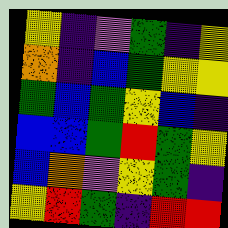[["yellow", "indigo", "violet", "green", "indigo", "yellow"], ["orange", "indigo", "blue", "green", "yellow", "yellow"], ["green", "blue", "green", "yellow", "blue", "indigo"], ["blue", "blue", "green", "red", "green", "yellow"], ["blue", "orange", "violet", "yellow", "green", "indigo"], ["yellow", "red", "green", "indigo", "red", "red"]]